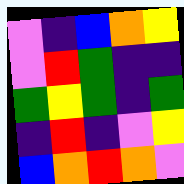[["violet", "indigo", "blue", "orange", "yellow"], ["violet", "red", "green", "indigo", "indigo"], ["green", "yellow", "green", "indigo", "green"], ["indigo", "red", "indigo", "violet", "yellow"], ["blue", "orange", "red", "orange", "violet"]]